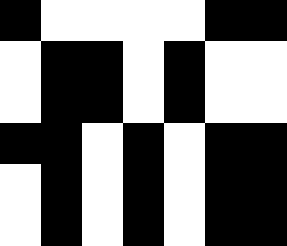[["black", "white", "white", "white", "white", "black", "black"], ["white", "black", "black", "white", "black", "white", "white"], ["white", "black", "black", "white", "black", "white", "white"], ["black", "black", "white", "black", "white", "black", "black"], ["white", "black", "white", "black", "white", "black", "black"], ["white", "black", "white", "black", "white", "black", "black"]]